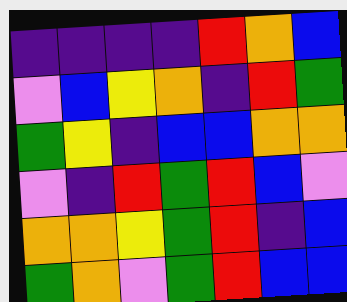[["indigo", "indigo", "indigo", "indigo", "red", "orange", "blue"], ["violet", "blue", "yellow", "orange", "indigo", "red", "green"], ["green", "yellow", "indigo", "blue", "blue", "orange", "orange"], ["violet", "indigo", "red", "green", "red", "blue", "violet"], ["orange", "orange", "yellow", "green", "red", "indigo", "blue"], ["green", "orange", "violet", "green", "red", "blue", "blue"]]